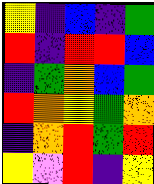[["yellow", "indigo", "blue", "indigo", "green"], ["red", "indigo", "red", "red", "blue"], ["indigo", "green", "orange", "blue", "green"], ["red", "orange", "yellow", "green", "orange"], ["indigo", "orange", "red", "green", "red"], ["yellow", "violet", "red", "indigo", "yellow"]]